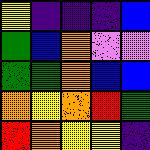[["yellow", "indigo", "indigo", "indigo", "blue"], ["green", "blue", "orange", "violet", "violet"], ["green", "green", "orange", "blue", "blue"], ["orange", "yellow", "orange", "red", "green"], ["red", "orange", "yellow", "yellow", "indigo"]]